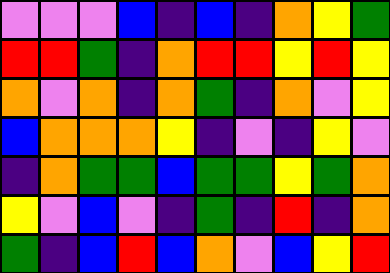[["violet", "violet", "violet", "blue", "indigo", "blue", "indigo", "orange", "yellow", "green"], ["red", "red", "green", "indigo", "orange", "red", "red", "yellow", "red", "yellow"], ["orange", "violet", "orange", "indigo", "orange", "green", "indigo", "orange", "violet", "yellow"], ["blue", "orange", "orange", "orange", "yellow", "indigo", "violet", "indigo", "yellow", "violet"], ["indigo", "orange", "green", "green", "blue", "green", "green", "yellow", "green", "orange"], ["yellow", "violet", "blue", "violet", "indigo", "green", "indigo", "red", "indigo", "orange"], ["green", "indigo", "blue", "red", "blue", "orange", "violet", "blue", "yellow", "red"]]